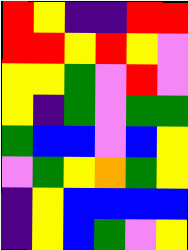[["red", "yellow", "indigo", "indigo", "red", "red"], ["red", "red", "yellow", "red", "yellow", "violet"], ["yellow", "yellow", "green", "violet", "red", "violet"], ["yellow", "indigo", "green", "violet", "green", "green"], ["green", "blue", "blue", "violet", "blue", "yellow"], ["violet", "green", "yellow", "orange", "green", "yellow"], ["indigo", "yellow", "blue", "blue", "blue", "blue"], ["indigo", "yellow", "blue", "green", "violet", "yellow"]]